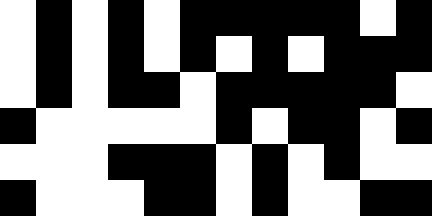[["white", "black", "white", "black", "white", "black", "black", "black", "black", "black", "white", "black"], ["white", "black", "white", "black", "white", "black", "white", "black", "white", "black", "black", "black"], ["white", "black", "white", "black", "black", "white", "black", "black", "black", "black", "black", "white"], ["black", "white", "white", "white", "white", "white", "black", "white", "black", "black", "white", "black"], ["white", "white", "white", "black", "black", "black", "white", "black", "white", "black", "white", "white"], ["black", "white", "white", "white", "black", "black", "white", "black", "white", "white", "black", "black"]]